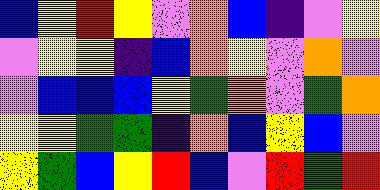[["blue", "yellow", "red", "yellow", "violet", "orange", "blue", "indigo", "violet", "yellow"], ["violet", "yellow", "yellow", "indigo", "blue", "orange", "yellow", "violet", "orange", "violet"], ["violet", "blue", "blue", "blue", "yellow", "green", "orange", "violet", "green", "orange"], ["yellow", "yellow", "green", "green", "indigo", "orange", "blue", "yellow", "blue", "violet"], ["yellow", "green", "blue", "yellow", "red", "blue", "violet", "red", "green", "red"]]